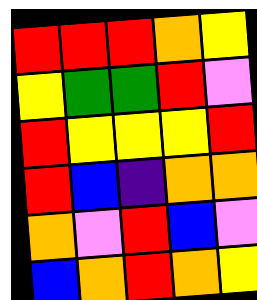[["red", "red", "red", "orange", "yellow"], ["yellow", "green", "green", "red", "violet"], ["red", "yellow", "yellow", "yellow", "red"], ["red", "blue", "indigo", "orange", "orange"], ["orange", "violet", "red", "blue", "violet"], ["blue", "orange", "red", "orange", "yellow"]]